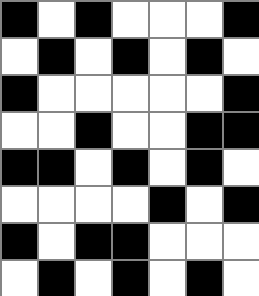[["black", "white", "black", "white", "white", "white", "black"], ["white", "black", "white", "black", "white", "black", "white"], ["black", "white", "white", "white", "white", "white", "black"], ["white", "white", "black", "white", "white", "black", "black"], ["black", "black", "white", "black", "white", "black", "white"], ["white", "white", "white", "white", "black", "white", "black"], ["black", "white", "black", "black", "white", "white", "white"], ["white", "black", "white", "black", "white", "black", "white"]]